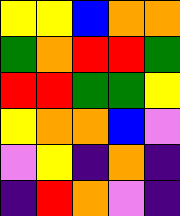[["yellow", "yellow", "blue", "orange", "orange"], ["green", "orange", "red", "red", "green"], ["red", "red", "green", "green", "yellow"], ["yellow", "orange", "orange", "blue", "violet"], ["violet", "yellow", "indigo", "orange", "indigo"], ["indigo", "red", "orange", "violet", "indigo"]]